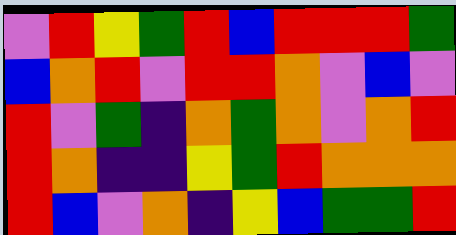[["violet", "red", "yellow", "green", "red", "blue", "red", "red", "red", "green"], ["blue", "orange", "red", "violet", "red", "red", "orange", "violet", "blue", "violet"], ["red", "violet", "green", "indigo", "orange", "green", "orange", "violet", "orange", "red"], ["red", "orange", "indigo", "indigo", "yellow", "green", "red", "orange", "orange", "orange"], ["red", "blue", "violet", "orange", "indigo", "yellow", "blue", "green", "green", "red"]]